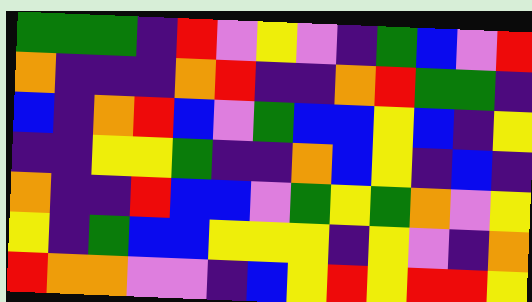[["green", "green", "green", "indigo", "red", "violet", "yellow", "violet", "indigo", "green", "blue", "violet", "red"], ["orange", "indigo", "indigo", "indigo", "orange", "red", "indigo", "indigo", "orange", "red", "green", "green", "indigo"], ["blue", "indigo", "orange", "red", "blue", "violet", "green", "blue", "blue", "yellow", "blue", "indigo", "yellow"], ["indigo", "indigo", "yellow", "yellow", "green", "indigo", "indigo", "orange", "blue", "yellow", "indigo", "blue", "indigo"], ["orange", "indigo", "indigo", "red", "blue", "blue", "violet", "green", "yellow", "green", "orange", "violet", "yellow"], ["yellow", "indigo", "green", "blue", "blue", "yellow", "yellow", "yellow", "indigo", "yellow", "violet", "indigo", "orange"], ["red", "orange", "orange", "violet", "violet", "indigo", "blue", "yellow", "red", "yellow", "red", "red", "yellow"]]